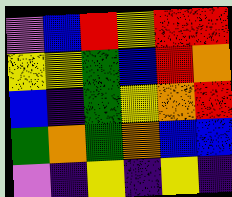[["violet", "blue", "red", "yellow", "red", "red"], ["yellow", "yellow", "green", "blue", "red", "orange"], ["blue", "indigo", "green", "yellow", "orange", "red"], ["green", "orange", "green", "orange", "blue", "blue"], ["violet", "indigo", "yellow", "indigo", "yellow", "indigo"]]